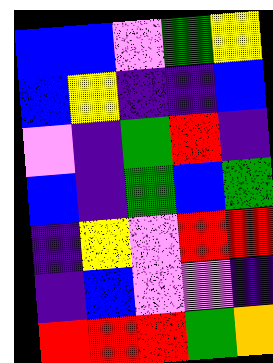[["blue", "blue", "violet", "green", "yellow"], ["blue", "yellow", "indigo", "indigo", "blue"], ["violet", "indigo", "green", "red", "indigo"], ["blue", "indigo", "green", "blue", "green"], ["indigo", "yellow", "violet", "red", "red"], ["indigo", "blue", "violet", "violet", "indigo"], ["red", "red", "red", "green", "orange"]]